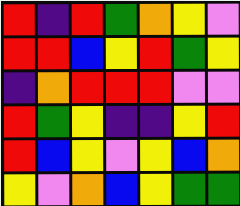[["red", "indigo", "red", "green", "orange", "yellow", "violet"], ["red", "red", "blue", "yellow", "red", "green", "yellow"], ["indigo", "orange", "red", "red", "red", "violet", "violet"], ["red", "green", "yellow", "indigo", "indigo", "yellow", "red"], ["red", "blue", "yellow", "violet", "yellow", "blue", "orange"], ["yellow", "violet", "orange", "blue", "yellow", "green", "green"]]